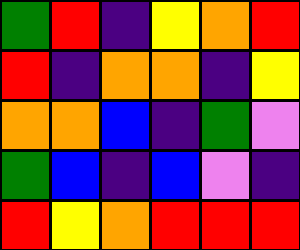[["green", "red", "indigo", "yellow", "orange", "red"], ["red", "indigo", "orange", "orange", "indigo", "yellow"], ["orange", "orange", "blue", "indigo", "green", "violet"], ["green", "blue", "indigo", "blue", "violet", "indigo"], ["red", "yellow", "orange", "red", "red", "red"]]